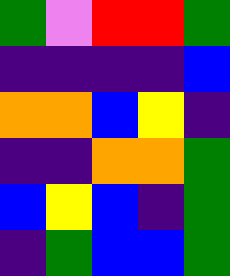[["green", "violet", "red", "red", "green"], ["indigo", "indigo", "indigo", "indigo", "blue"], ["orange", "orange", "blue", "yellow", "indigo"], ["indigo", "indigo", "orange", "orange", "green"], ["blue", "yellow", "blue", "indigo", "green"], ["indigo", "green", "blue", "blue", "green"]]